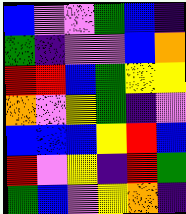[["blue", "violet", "violet", "green", "blue", "indigo"], ["green", "indigo", "violet", "violet", "blue", "orange"], ["red", "red", "blue", "green", "yellow", "yellow"], ["orange", "violet", "yellow", "green", "indigo", "violet"], ["blue", "blue", "blue", "yellow", "red", "blue"], ["red", "violet", "yellow", "indigo", "red", "green"], ["green", "blue", "violet", "yellow", "orange", "indigo"]]